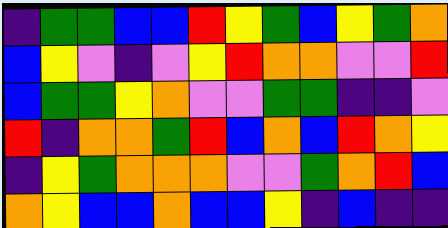[["indigo", "green", "green", "blue", "blue", "red", "yellow", "green", "blue", "yellow", "green", "orange"], ["blue", "yellow", "violet", "indigo", "violet", "yellow", "red", "orange", "orange", "violet", "violet", "red"], ["blue", "green", "green", "yellow", "orange", "violet", "violet", "green", "green", "indigo", "indigo", "violet"], ["red", "indigo", "orange", "orange", "green", "red", "blue", "orange", "blue", "red", "orange", "yellow"], ["indigo", "yellow", "green", "orange", "orange", "orange", "violet", "violet", "green", "orange", "red", "blue"], ["orange", "yellow", "blue", "blue", "orange", "blue", "blue", "yellow", "indigo", "blue", "indigo", "indigo"]]